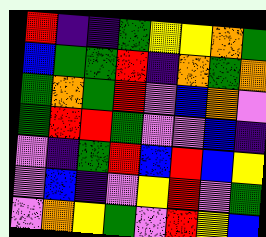[["red", "indigo", "indigo", "green", "yellow", "yellow", "orange", "green"], ["blue", "green", "green", "red", "indigo", "orange", "green", "orange"], ["green", "orange", "green", "red", "violet", "blue", "orange", "violet"], ["green", "red", "red", "green", "violet", "violet", "blue", "indigo"], ["violet", "indigo", "green", "red", "blue", "red", "blue", "yellow"], ["violet", "blue", "indigo", "violet", "yellow", "red", "violet", "green"], ["violet", "orange", "yellow", "green", "violet", "red", "yellow", "blue"]]